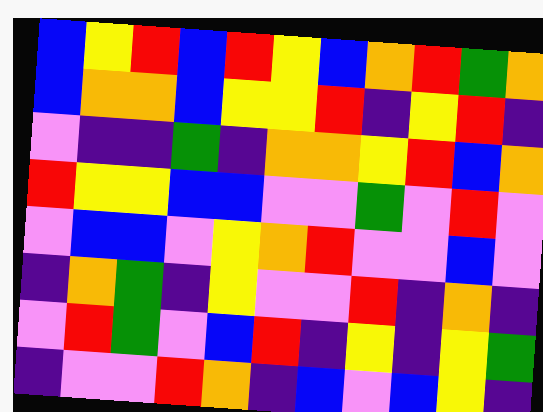[["blue", "yellow", "red", "blue", "red", "yellow", "blue", "orange", "red", "green", "orange"], ["blue", "orange", "orange", "blue", "yellow", "yellow", "red", "indigo", "yellow", "red", "indigo"], ["violet", "indigo", "indigo", "green", "indigo", "orange", "orange", "yellow", "red", "blue", "orange"], ["red", "yellow", "yellow", "blue", "blue", "violet", "violet", "green", "violet", "red", "violet"], ["violet", "blue", "blue", "violet", "yellow", "orange", "red", "violet", "violet", "blue", "violet"], ["indigo", "orange", "green", "indigo", "yellow", "violet", "violet", "red", "indigo", "orange", "indigo"], ["violet", "red", "green", "violet", "blue", "red", "indigo", "yellow", "indigo", "yellow", "green"], ["indigo", "violet", "violet", "red", "orange", "indigo", "blue", "violet", "blue", "yellow", "indigo"]]